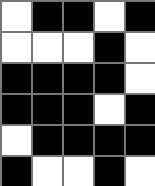[["white", "black", "black", "white", "black"], ["white", "white", "white", "black", "white"], ["black", "black", "black", "black", "white"], ["black", "black", "black", "white", "black"], ["white", "black", "black", "black", "black"], ["black", "white", "white", "black", "white"]]